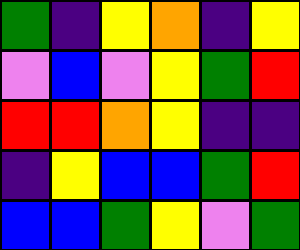[["green", "indigo", "yellow", "orange", "indigo", "yellow"], ["violet", "blue", "violet", "yellow", "green", "red"], ["red", "red", "orange", "yellow", "indigo", "indigo"], ["indigo", "yellow", "blue", "blue", "green", "red"], ["blue", "blue", "green", "yellow", "violet", "green"]]